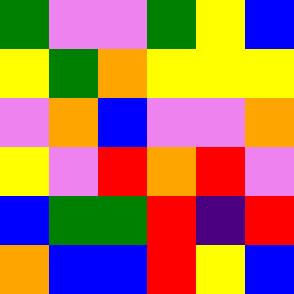[["green", "violet", "violet", "green", "yellow", "blue"], ["yellow", "green", "orange", "yellow", "yellow", "yellow"], ["violet", "orange", "blue", "violet", "violet", "orange"], ["yellow", "violet", "red", "orange", "red", "violet"], ["blue", "green", "green", "red", "indigo", "red"], ["orange", "blue", "blue", "red", "yellow", "blue"]]